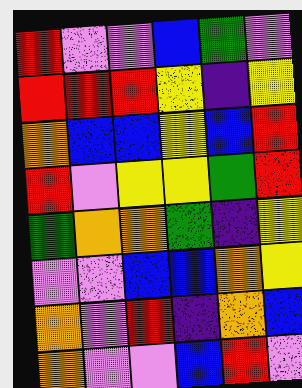[["red", "violet", "violet", "blue", "green", "violet"], ["red", "red", "red", "yellow", "indigo", "yellow"], ["orange", "blue", "blue", "yellow", "blue", "red"], ["red", "violet", "yellow", "yellow", "green", "red"], ["green", "orange", "orange", "green", "indigo", "yellow"], ["violet", "violet", "blue", "blue", "orange", "yellow"], ["orange", "violet", "red", "indigo", "orange", "blue"], ["orange", "violet", "violet", "blue", "red", "violet"]]